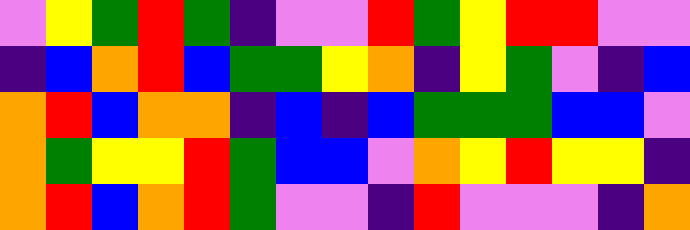[["violet", "yellow", "green", "red", "green", "indigo", "violet", "violet", "red", "green", "yellow", "red", "red", "violet", "violet"], ["indigo", "blue", "orange", "red", "blue", "green", "green", "yellow", "orange", "indigo", "yellow", "green", "violet", "indigo", "blue"], ["orange", "red", "blue", "orange", "orange", "indigo", "blue", "indigo", "blue", "green", "green", "green", "blue", "blue", "violet"], ["orange", "green", "yellow", "yellow", "red", "green", "blue", "blue", "violet", "orange", "yellow", "red", "yellow", "yellow", "indigo"], ["orange", "red", "blue", "orange", "red", "green", "violet", "violet", "indigo", "red", "violet", "violet", "violet", "indigo", "orange"]]